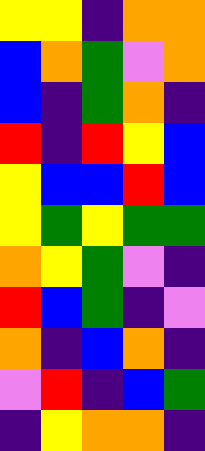[["yellow", "yellow", "indigo", "orange", "orange"], ["blue", "orange", "green", "violet", "orange"], ["blue", "indigo", "green", "orange", "indigo"], ["red", "indigo", "red", "yellow", "blue"], ["yellow", "blue", "blue", "red", "blue"], ["yellow", "green", "yellow", "green", "green"], ["orange", "yellow", "green", "violet", "indigo"], ["red", "blue", "green", "indigo", "violet"], ["orange", "indigo", "blue", "orange", "indigo"], ["violet", "red", "indigo", "blue", "green"], ["indigo", "yellow", "orange", "orange", "indigo"]]